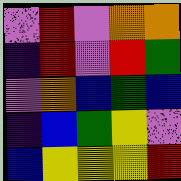[["violet", "red", "violet", "orange", "orange"], ["indigo", "red", "violet", "red", "green"], ["violet", "orange", "blue", "green", "blue"], ["indigo", "blue", "green", "yellow", "violet"], ["blue", "yellow", "yellow", "yellow", "red"]]